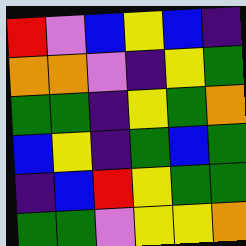[["red", "violet", "blue", "yellow", "blue", "indigo"], ["orange", "orange", "violet", "indigo", "yellow", "green"], ["green", "green", "indigo", "yellow", "green", "orange"], ["blue", "yellow", "indigo", "green", "blue", "green"], ["indigo", "blue", "red", "yellow", "green", "green"], ["green", "green", "violet", "yellow", "yellow", "orange"]]